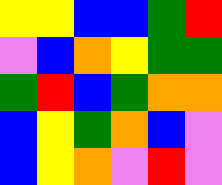[["yellow", "yellow", "blue", "blue", "green", "red"], ["violet", "blue", "orange", "yellow", "green", "green"], ["green", "red", "blue", "green", "orange", "orange"], ["blue", "yellow", "green", "orange", "blue", "violet"], ["blue", "yellow", "orange", "violet", "red", "violet"]]